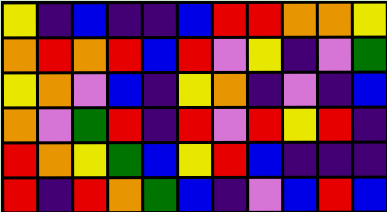[["yellow", "indigo", "blue", "indigo", "indigo", "blue", "red", "red", "orange", "orange", "yellow"], ["orange", "red", "orange", "red", "blue", "red", "violet", "yellow", "indigo", "violet", "green"], ["yellow", "orange", "violet", "blue", "indigo", "yellow", "orange", "indigo", "violet", "indigo", "blue"], ["orange", "violet", "green", "red", "indigo", "red", "violet", "red", "yellow", "red", "indigo"], ["red", "orange", "yellow", "green", "blue", "yellow", "red", "blue", "indigo", "indigo", "indigo"], ["red", "indigo", "red", "orange", "green", "blue", "indigo", "violet", "blue", "red", "blue"]]